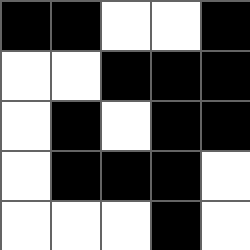[["black", "black", "white", "white", "black"], ["white", "white", "black", "black", "black"], ["white", "black", "white", "black", "black"], ["white", "black", "black", "black", "white"], ["white", "white", "white", "black", "white"]]